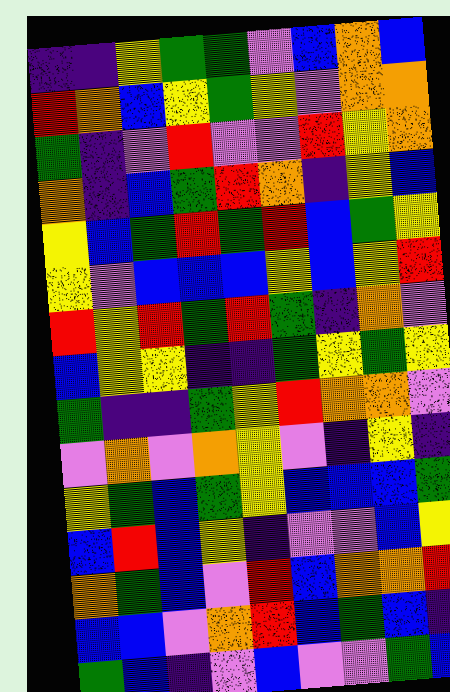[["indigo", "indigo", "yellow", "green", "green", "violet", "blue", "orange", "blue"], ["red", "orange", "blue", "yellow", "green", "yellow", "violet", "orange", "orange"], ["green", "indigo", "violet", "red", "violet", "violet", "red", "yellow", "orange"], ["orange", "indigo", "blue", "green", "red", "orange", "indigo", "yellow", "blue"], ["yellow", "blue", "green", "red", "green", "red", "blue", "green", "yellow"], ["yellow", "violet", "blue", "blue", "blue", "yellow", "blue", "yellow", "red"], ["red", "yellow", "red", "green", "red", "green", "indigo", "orange", "violet"], ["blue", "yellow", "yellow", "indigo", "indigo", "green", "yellow", "green", "yellow"], ["green", "indigo", "indigo", "green", "yellow", "red", "orange", "orange", "violet"], ["violet", "orange", "violet", "orange", "yellow", "violet", "indigo", "yellow", "indigo"], ["yellow", "green", "blue", "green", "yellow", "blue", "blue", "blue", "green"], ["blue", "red", "blue", "yellow", "indigo", "violet", "violet", "blue", "yellow"], ["orange", "green", "blue", "violet", "red", "blue", "orange", "orange", "red"], ["blue", "blue", "violet", "orange", "red", "blue", "green", "blue", "indigo"], ["green", "blue", "indigo", "violet", "blue", "violet", "violet", "green", "blue"]]